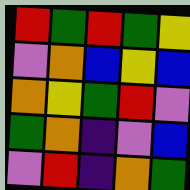[["red", "green", "red", "green", "yellow"], ["violet", "orange", "blue", "yellow", "blue"], ["orange", "yellow", "green", "red", "violet"], ["green", "orange", "indigo", "violet", "blue"], ["violet", "red", "indigo", "orange", "green"]]